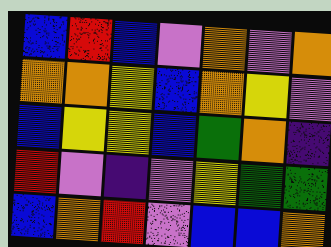[["blue", "red", "blue", "violet", "orange", "violet", "orange"], ["orange", "orange", "yellow", "blue", "orange", "yellow", "violet"], ["blue", "yellow", "yellow", "blue", "green", "orange", "indigo"], ["red", "violet", "indigo", "violet", "yellow", "green", "green"], ["blue", "orange", "red", "violet", "blue", "blue", "orange"]]